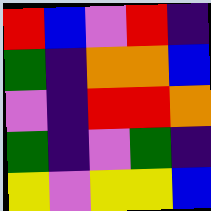[["red", "blue", "violet", "red", "indigo"], ["green", "indigo", "orange", "orange", "blue"], ["violet", "indigo", "red", "red", "orange"], ["green", "indigo", "violet", "green", "indigo"], ["yellow", "violet", "yellow", "yellow", "blue"]]